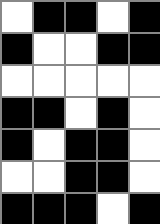[["white", "black", "black", "white", "black"], ["black", "white", "white", "black", "black"], ["white", "white", "white", "white", "white"], ["black", "black", "white", "black", "white"], ["black", "white", "black", "black", "white"], ["white", "white", "black", "black", "white"], ["black", "black", "black", "white", "black"]]